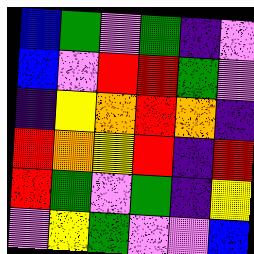[["blue", "green", "violet", "green", "indigo", "violet"], ["blue", "violet", "red", "red", "green", "violet"], ["indigo", "yellow", "orange", "red", "orange", "indigo"], ["red", "orange", "yellow", "red", "indigo", "red"], ["red", "green", "violet", "green", "indigo", "yellow"], ["violet", "yellow", "green", "violet", "violet", "blue"]]